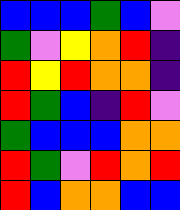[["blue", "blue", "blue", "green", "blue", "violet"], ["green", "violet", "yellow", "orange", "red", "indigo"], ["red", "yellow", "red", "orange", "orange", "indigo"], ["red", "green", "blue", "indigo", "red", "violet"], ["green", "blue", "blue", "blue", "orange", "orange"], ["red", "green", "violet", "red", "orange", "red"], ["red", "blue", "orange", "orange", "blue", "blue"]]